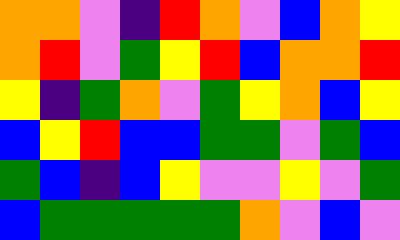[["orange", "orange", "violet", "indigo", "red", "orange", "violet", "blue", "orange", "yellow"], ["orange", "red", "violet", "green", "yellow", "red", "blue", "orange", "orange", "red"], ["yellow", "indigo", "green", "orange", "violet", "green", "yellow", "orange", "blue", "yellow"], ["blue", "yellow", "red", "blue", "blue", "green", "green", "violet", "green", "blue"], ["green", "blue", "indigo", "blue", "yellow", "violet", "violet", "yellow", "violet", "green"], ["blue", "green", "green", "green", "green", "green", "orange", "violet", "blue", "violet"]]